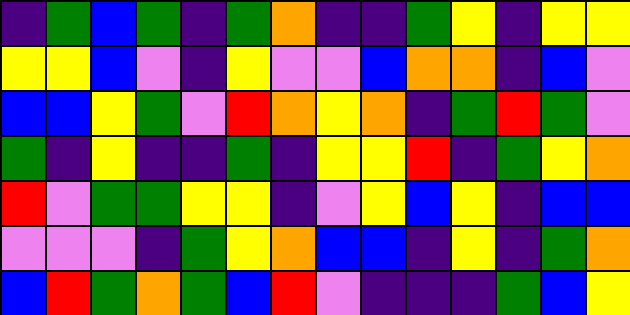[["indigo", "green", "blue", "green", "indigo", "green", "orange", "indigo", "indigo", "green", "yellow", "indigo", "yellow", "yellow"], ["yellow", "yellow", "blue", "violet", "indigo", "yellow", "violet", "violet", "blue", "orange", "orange", "indigo", "blue", "violet"], ["blue", "blue", "yellow", "green", "violet", "red", "orange", "yellow", "orange", "indigo", "green", "red", "green", "violet"], ["green", "indigo", "yellow", "indigo", "indigo", "green", "indigo", "yellow", "yellow", "red", "indigo", "green", "yellow", "orange"], ["red", "violet", "green", "green", "yellow", "yellow", "indigo", "violet", "yellow", "blue", "yellow", "indigo", "blue", "blue"], ["violet", "violet", "violet", "indigo", "green", "yellow", "orange", "blue", "blue", "indigo", "yellow", "indigo", "green", "orange"], ["blue", "red", "green", "orange", "green", "blue", "red", "violet", "indigo", "indigo", "indigo", "green", "blue", "yellow"]]